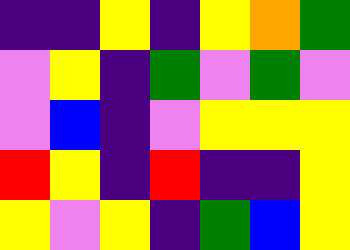[["indigo", "indigo", "yellow", "indigo", "yellow", "orange", "green"], ["violet", "yellow", "indigo", "green", "violet", "green", "violet"], ["violet", "blue", "indigo", "violet", "yellow", "yellow", "yellow"], ["red", "yellow", "indigo", "red", "indigo", "indigo", "yellow"], ["yellow", "violet", "yellow", "indigo", "green", "blue", "yellow"]]